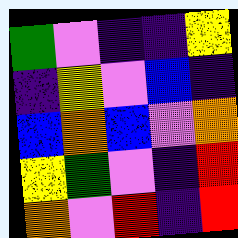[["green", "violet", "indigo", "indigo", "yellow"], ["indigo", "yellow", "violet", "blue", "indigo"], ["blue", "orange", "blue", "violet", "orange"], ["yellow", "green", "violet", "indigo", "red"], ["orange", "violet", "red", "indigo", "red"]]